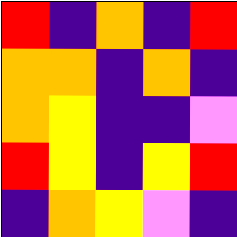[["red", "indigo", "orange", "indigo", "red"], ["orange", "orange", "indigo", "orange", "indigo"], ["orange", "yellow", "indigo", "indigo", "violet"], ["red", "yellow", "indigo", "yellow", "red"], ["indigo", "orange", "yellow", "violet", "indigo"]]